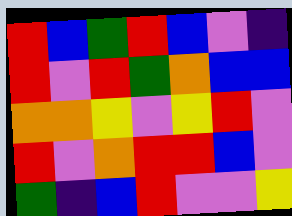[["red", "blue", "green", "red", "blue", "violet", "indigo"], ["red", "violet", "red", "green", "orange", "blue", "blue"], ["orange", "orange", "yellow", "violet", "yellow", "red", "violet"], ["red", "violet", "orange", "red", "red", "blue", "violet"], ["green", "indigo", "blue", "red", "violet", "violet", "yellow"]]